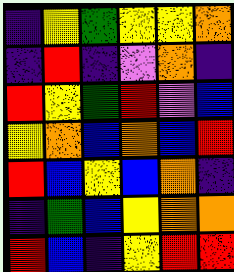[["indigo", "yellow", "green", "yellow", "yellow", "orange"], ["indigo", "red", "indigo", "violet", "orange", "indigo"], ["red", "yellow", "green", "red", "violet", "blue"], ["yellow", "orange", "blue", "orange", "blue", "red"], ["red", "blue", "yellow", "blue", "orange", "indigo"], ["indigo", "green", "blue", "yellow", "orange", "orange"], ["red", "blue", "indigo", "yellow", "red", "red"]]